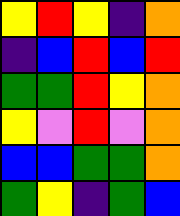[["yellow", "red", "yellow", "indigo", "orange"], ["indigo", "blue", "red", "blue", "red"], ["green", "green", "red", "yellow", "orange"], ["yellow", "violet", "red", "violet", "orange"], ["blue", "blue", "green", "green", "orange"], ["green", "yellow", "indigo", "green", "blue"]]